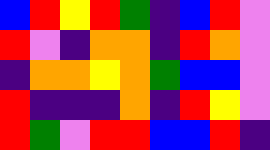[["blue", "red", "yellow", "red", "green", "indigo", "blue", "red", "violet"], ["red", "violet", "indigo", "orange", "orange", "indigo", "red", "orange", "violet"], ["indigo", "orange", "orange", "yellow", "orange", "green", "blue", "blue", "violet"], ["red", "indigo", "indigo", "indigo", "orange", "indigo", "red", "yellow", "violet"], ["red", "green", "violet", "red", "red", "blue", "blue", "red", "indigo"]]